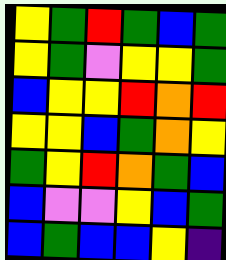[["yellow", "green", "red", "green", "blue", "green"], ["yellow", "green", "violet", "yellow", "yellow", "green"], ["blue", "yellow", "yellow", "red", "orange", "red"], ["yellow", "yellow", "blue", "green", "orange", "yellow"], ["green", "yellow", "red", "orange", "green", "blue"], ["blue", "violet", "violet", "yellow", "blue", "green"], ["blue", "green", "blue", "blue", "yellow", "indigo"]]